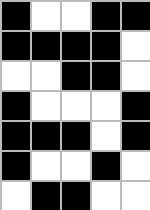[["black", "white", "white", "black", "black"], ["black", "black", "black", "black", "white"], ["white", "white", "black", "black", "white"], ["black", "white", "white", "white", "black"], ["black", "black", "black", "white", "black"], ["black", "white", "white", "black", "white"], ["white", "black", "black", "white", "white"]]